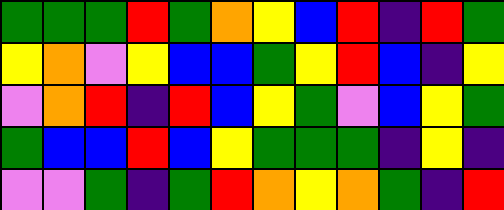[["green", "green", "green", "red", "green", "orange", "yellow", "blue", "red", "indigo", "red", "green"], ["yellow", "orange", "violet", "yellow", "blue", "blue", "green", "yellow", "red", "blue", "indigo", "yellow"], ["violet", "orange", "red", "indigo", "red", "blue", "yellow", "green", "violet", "blue", "yellow", "green"], ["green", "blue", "blue", "red", "blue", "yellow", "green", "green", "green", "indigo", "yellow", "indigo"], ["violet", "violet", "green", "indigo", "green", "red", "orange", "yellow", "orange", "green", "indigo", "red"]]